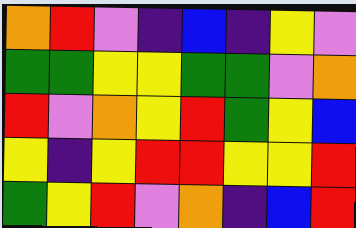[["orange", "red", "violet", "indigo", "blue", "indigo", "yellow", "violet"], ["green", "green", "yellow", "yellow", "green", "green", "violet", "orange"], ["red", "violet", "orange", "yellow", "red", "green", "yellow", "blue"], ["yellow", "indigo", "yellow", "red", "red", "yellow", "yellow", "red"], ["green", "yellow", "red", "violet", "orange", "indigo", "blue", "red"]]